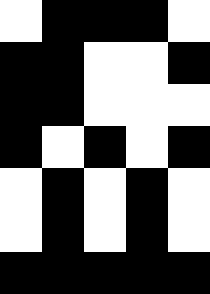[["white", "black", "black", "black", "white"], ["black", "black", "white", "white", "black"], ["black", "black", "white", "white", "white"], ["black", "white", "black", "white", "black"], ["white", "black", "white", "black", "white"], ["white", "black", "white", "black", "white"], ["black", "black", "black", "black", "black"]]